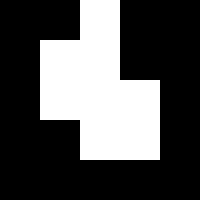[["black", "black", "white", "black", "black"], ["black", "white", "white", "black", "black"], ["black", "white", "white", "white", "black"], ["black", "black", "white", "white", "black"], ["black", "black", "black", "black", "black"]]